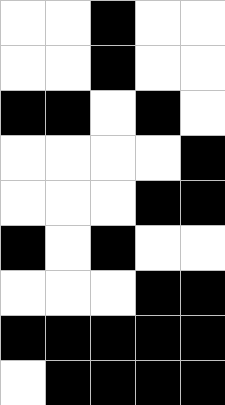[["white", "white", "black", "white", "white"], ["white", "white", "black", "white", "white"], ["black", "black", "white", "black", "white"], ["white", "white", "white", "white", "black"], ["white", "white", "white", "black", "black"], ["black", "white", "black", "white", "white"], ["white", "white", "white", "black", "black"], ["black", "black", "black", "black", "black"], ["white", "black", "black", "black", "black"]]